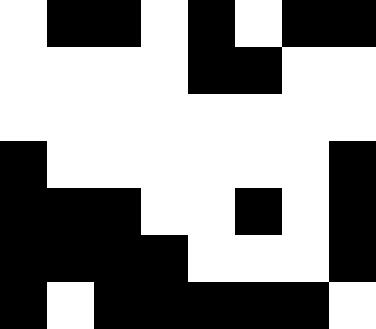[["white", "black", "black", "white", "black", "white", "black", "black"], ["white", "white", "white", "white", "black", "black", "white", "white"], ["white", "white", "white", "white", "white", "white", "white", "white"], ["black", "white", "white", "white", "white", "white", "white", "black"], ["black", "black", "black", "white", "white", "black", "white", "black"], ["black", "black", "black", "black", "white", "white", "white", "black"], ["black", "white", "black", "black", "black", "black", "black", "white"]]